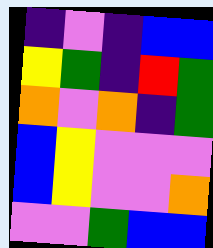[["indigo", "violet", "indigo", "blue", "blue"], ["yellow", "green", "indigo", "red", "green"], ["orange", "violet", "orange", "indigo", "green"], ["blue", "yellow", "violet", "violet", "violet"], ["blue", "yellow", "violet", "violet", "orange"], ["violet", "violet", "green", "blue", "blue"]]